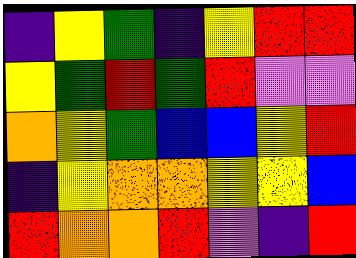[["indigo", "yellow", "green", "indigo", "yellow", "red", "red"], ["yellow", "green", "red", "green", "red", "violet", "violet"], ["orange", "yellow", "green", "blue", "blue", "yellow", "red"], ["indigo", "yellow", "orange", "orange", "yellow", "yellow", "blue"], ["red", "orange", "orange", "red", "violet", "indigo", "red"]]